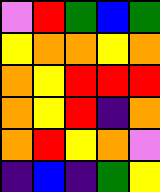[["violet", "red", "green", "blue", "green"], ["yellow", "orange", "orange", "yellow", "orange"], ["orange", "yellow", "red", "red", "red"], ["orange", "yellow", "red", "indigo", "orange"], ["orange", "red", "yellow", "orange", "violet"], ["indigo", "blue", "indigo", "green", "yellow"]]